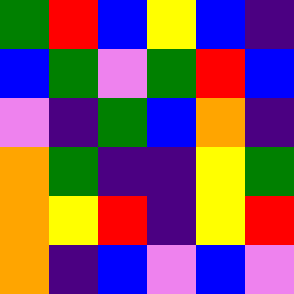[["green", "red", "blue", "yellow", "blue", "indigo"], ["blue", "green", "violet", "green", "red", "blue"], ["violet", "indigo", "green", "blue", "orange", "indigo"], ["orange", "green", "indigo", "indigo", "yellow", "green"], ["orange", "yellow", "red", "indigo", "yellow", "red"], ["orange", "indigo", "blue", "violet", "blue", "violet"]]